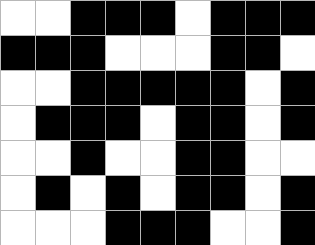[["white", "white", "black", "black", "black", "white", "black", "black", "black"], ["black", "black", "black", "white", "white", "white", "black", "black", "white"], ["white", "white", "black", "black", "black", "black", "black", "white", "black"], ["white", "black", "black", "black", "white", "black", "black", "white", "black"], ["white", "white", "black", "white", "white", "black", "black", "white", "white"], ["white", "black", "white", "black", "white", "black", "black", "white", "black"], ["white", "white", "white", "black", "black", "black", "white", "white", "black"]]